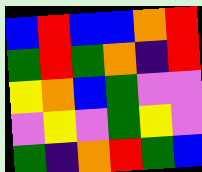[["blue", "red", "blue", "blue", "orange", "red"], ["green", "red", "green", "orange", "indigo", "red"], ["yellow", "orange", "blue", "green", "violet", "violet"], ["violet", "yellow", "violet", "green", "yellow", "violet"], ["green", "indigo", "orange", "red", "green", "blue"]]